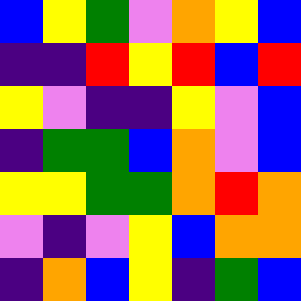[["blue", "yellow", "green", "violet", "orange", "yellow", "blue"], ["indigo", "indigo", "red", "yellow", "red", "blue", "red"], ["yellow", "violet", "indigo", "indigo", "yellow", "violet", "blue"], ["indigo", "green", "green", "blue", "orange", "violet", "blue"], ["yellow", "yellow", "green", "green", "orange", "red", "orange"], ["violet", "indigo", "violet", "yellow", "blue", "orange", "orange"], ["indigo", "orange", "blue", "yellow", "indigo", "green", "blue"]]